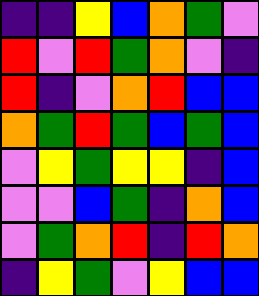[["indigo", "indigo", "yellow", "blue", "orange", "green", "violet"], ["red", "violet", "red", "green", "orange", "violet", "indigo"], ["red", "indigo", "violet", "orange", "red", "blue", "blue"], ["orange", "green", "red", "green", "blue", "green", "blue"], ["violet", "yellow", "green", "yellow", "yellow", "indigo", "blue"], ["violet", "violet", "blue", "green", "indigo", "orange", "blue"], ["violet", "green", "orange", "red", "indigo", "red", "orange"], ["indigo", "yellow", "green", "violet", "yellow", "blue", "blue"]]